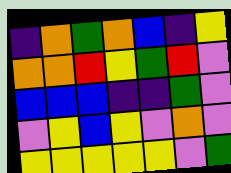[["indigo", "orange", "green", "orange", "blue", "indigo", "yellow"], ["orange", "orange", "red", "yellow", "green", "red", "violet"], ["blue", "blue", "blue", "indigo", "indigo", "green", "violet"], ["violet", "yellow", "blue", "yellow", "violet", "orange", "violet"], ["yellow", "yellow", "yellow", "yellow", "yellow", "violet", "green"]]